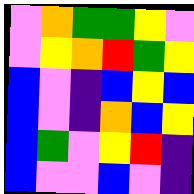[["violet", "orange", "green", "green", "yellow", "violet"], ["violet", "yellow", "orange", "red", "green", "yellow"], ["blue", "violet", "indigo", "blue", "yellow", "blue"], ["blue", "violet", "indigo", "orange", "blue", "yellow"], ["blue", "green", "violet", "yellow", "red", "indigo"], ["blue", "violet", "violet", "blue", "violet", "indigo"]]